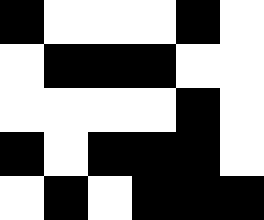[["black", "white", "white", "white", "black", "white"], ["white", "black", "black", "black", "white", "white"], ["white", "white", "white", "white", "black", "white"], ["black", "white", "black", "black", "black", "white"], ["white", "black", "white", "black", "black", "black"]]